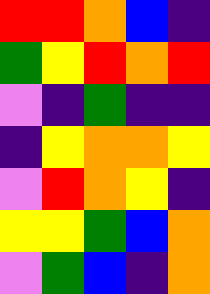[["red", "red", "orange", "blue", "indigo"], ["green", "yellow", "red", "orange", "red"], ["violet", "indigo", "green", "indigo", "indigo"], ["indigo", "yellow", "orange", "orange", "yellow"], ["violet", "red", "orange", "yellow", "indigo"], ["yellow", "yellow", "green", "blue", "orange"], ["violet", "green", "blue", "indigo", "orange"]]